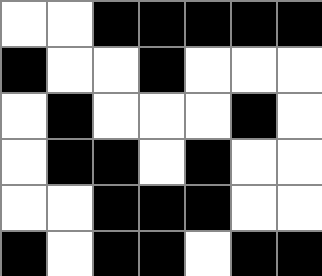[["white", "white", "black", "black", "black", "black", "black"], ["black", "white", "white", "black", "white", "white", "white"], ["white", "black", "white", "white", "white", "black", "white"], ["white", "black", "black", "white", "black", "white", "white"], ["white", "white", "black", "black", "black", "white", "white"], ["black", "white", "black", "black", "white", "black", "black"]]